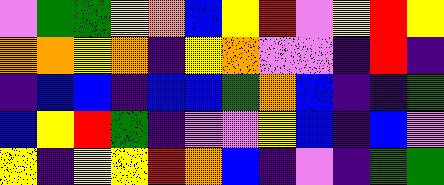[["violet", "green", "green", "yellow", "orange", "blue", "yellow", "red", "violet", "yellow", "red", "yellow"], ["orange", "orange", "yellow", "orange", "indigo", "yellow", "orange", "violet", "violet", "indigo", "red", "indigo"], ["indigo", "blue", "blue", "indigo", "blue", "blue", "green", "orange", "blue", "indigo", "indigo", "green"], ["blue", "yellow", "red", "green", "indigo", "violet", "violet", "yellow", "blue", "indigo", "blue", "violet"], ["yellow", "indigo", "yellow", "yellow", "red", "orange", "blue", "indigo", "violet", "indigo", "green", "green"]]